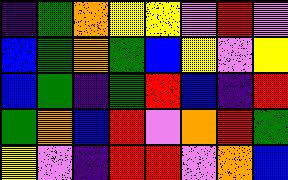[["indigo", "green", "orange", "yellow", "yellow", "violet", "red", "violet"], ["blue", "green", "orange", "green", "blue", "yellow", "violet", "yellow"], ["blue", "green", "indigo", "green", "red", "blue", "indigo", "red"], ["green", "orange", "blue", "red", "violet", "orange", "red", "green"], ["yellow", "violet", "indigo", "red", "red", "violet", "orange", "blue"]]